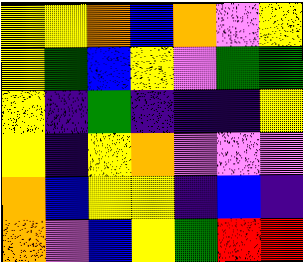[["yellow", "yellow", "orange", "blue", "orange", "violet", "yellow"], ["yellow", "green", "blue", "yellow", "violet", "green", "green"], ["yellow", "indigo", "green", "indigo", "indigo", "indigo", "yellow"], ["yellow", "indigo", "yellow", "orange", "violet", "violet", "violet"], ["orange", "blue", "yellow", "yellow", "indigo", "blue", "indigo"], ["orange", "violet", "blue", "yellow", "green", "red", "red"]]